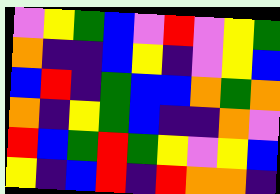[["violet", "yellow", "green", "blue", "violet", "red", "violet", "yellow", "green"], ["orange", "indigo", "indigo", "blue", "yellow", "indigo", "violet", "yellow", "blue"], ["blue", "red", "indigo", "green", "blue", "blue", "orange", "green", "orange"], ["orange", "indigo", "yellow", "green", "blue", "indigo", "indigo", "orange", "violet"], ["red", "blue", "green", "red", "green", "yellow", "violet", "yellow", "blue"], ["yellow", "indigo", "blue", "red", "indigo", "red", "orange", "orange", "indigo"]]